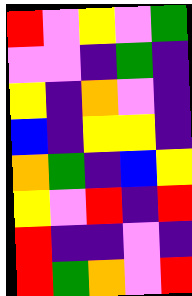[["red", "violet", "yellow", "violet", "green"], ["violet", "violet", "indigo", "green", "indigo"], ["yellow", "indigo", "orange", "violet", "indigo"], ["blue", "indigo", "yellow", "yellow", "indigo"], ["orange", "green", "indigo", "blue", "yellow"], ["yellow", "violet", "red", "indigo", "red"], ["red", "indigo", "indigo", "violet", "indigo"], ["red", "green", "orange", "violet", "red"]]